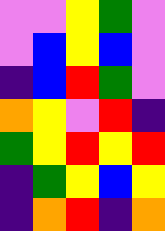[["violet", "violet", "yellow", "green", "violet"], ["violet", "blue", "yellow", "blue", "violet"], ["indigo", "blue", "red", "green", "violet"], ["orange", "yellow", "violet", "red", "indigo"], ["green", "yellow", "red", "yellow", "red"], ["indigo", "green", "yellow", "blue", "yellow"], ["indigo", "orange", "red", "indigo", "orange"]]